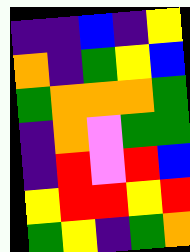[["indigo", "indigo", "blue", "indigo", "yellow"], ["orange", "indigo", "green", "yellow", "blue"], ["green", "orange", "orange", "orange", "green"], ["indigo", "orange", "violet", "green", "green"], ["indigo", "red", "violet", "red", "blue"], ["yellow", "red", "red", "yellow", "red"], ["green", "yellow", "indigo", "green", "orange"]]